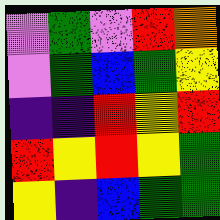[["violet", "green", "violet", "red", "orange"], ["violet", "green", "blue", "green", "yellow"], ["indigo", "indigo", "red", "yellow", "red"], ["red", "yellow", "red", "yellow", "green"], ["yellow", "indigo", "blue", "green", "green"]]